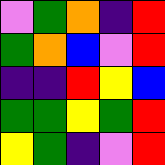[["violet", "green", "orange", "indigo", "red"], ["green", "orange", "blue", "violet", "red"], ["indigo", "indigo", "red", "yellow", "blue"], ["green", "green", "yellow", "green", "red"], ["yellow", "green", "indigo", "violet", "red"]]